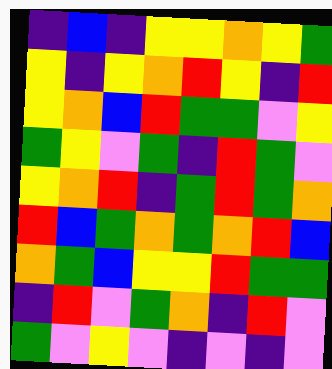[["indigo", "blue", "indigo", "yellow", "yellow", "orange", "yellow", "green"], ["yellow", "indigo", "yellow", "orange", "red", "yellow", "indigo", "red"], ["yellow", "orange", "blue", "red", "green", "green", "violet", "yellow"], ["green", "yellow", "violet", "green", "indigo", "red", "green", "violet"], ["yellow", "orange", "red", "indigo", "green", "red", "green", "orange"], ["red", "blue", "green", "orange", "green", "orange", "red", "blue"], ["orange", "green", "blue", "yellow", "yellow", "red", "green", "green"], ["indigo", "red", "violet", "green", "orange", "indigo", "red", "violet"], ["green", "violet", "yellow", "violet", "indigo", "violet", "indigo", "violet"]]